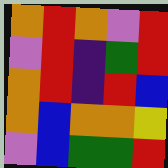[["orange", "red", "orange", "violet", "red"], ["violet", "red", "indigo", "green", "red"], ["orange", "red", "indigo", "red", "blue"], ["orange", "blue", "orange", "orange", "yellow"], ["violet", "blue", "green", "green", "red"]]